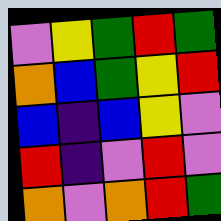[["violet", "yellow", "green", "red", "green"], ["orange", "blue", "green", "yellow", "red"], ["blue", "indigo", "blue", "yellow", "violet"], ["red", "indigo", "violet", "red", "violet"], ["orange", "violet", "orange", "red", "green"]]